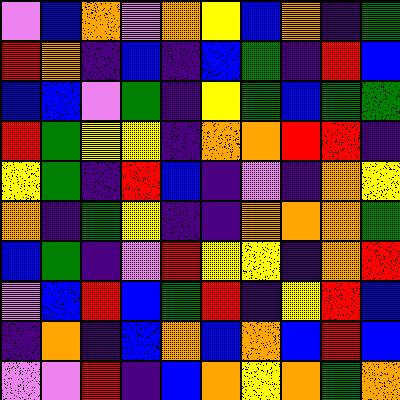[["violet", "blue", "orange", "violet", "orange", "yellow", "blue", "orange", "indigo", "green"], ["red", "orange", "indigo", "blue", "indigo", "blue", "green", "indigo", "red", "blue"], ["blue", "blue", "violet", "green", "indigo", "yellow", "green", "blue", "green", "green"], ["red", "green", "yellow", "yellow", "indigo", "orange", "orange", "red", "red", "indigo"], ["yellow", "green", "indigo", "red", "blue", "indigo", "violet", "indigo", "orange", "yellow"], ["orange", "indigo", "green", "yellow", "indigo", "indigo", "orange", "orange", "orange", "green"], ["blue", "green", "indigo", "violet", "red", "yellow", "yellow", "indigo", "orange", "red"], ["violet", "blue", "red", "blue", "green", "red", "indigo", "yellow", "red", "blue"], ["indigo", "orange", "indigo", "blue", "orange", "blue", "orange", "blue", "red", "blue"], ["violet", "violet", "red", "indigo", "blue", "orange", "yellow", "orange", "green", "orange"]]